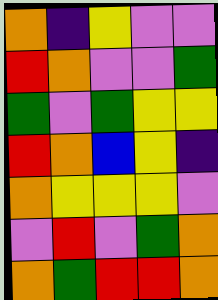[["orange", "indigo", "yellow", "violet", "violet"], ["red", "orange", "violet", "violet", "green"], ["green", "violet", "green", "yellow", "yellow"], ["red", "orange", "blue", "yellow", "indigo"], ["orange", "yellow", "yellow", "yellow", "violet"], ["violet", "red", "violet", "green", "orange"], ["orange", "green", "red", "red", "orange"]]